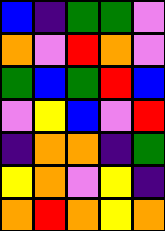[["blue", "indigo", "green", "green", "violet"], ["orange", "violet", "red", "orange", "violet"], ["green", "blue", "green", "red", "blue"], ["violet", "yellow", "blue", "violet", "red"], ["indigo", "orange", "orange", "indigo", "green"], ["yellow", "orange", "violet", "yellow", "indigo"], ["orange", "red", "orange", "yellow", "orange"]]